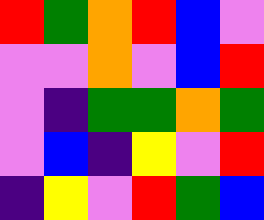[["red", "green", "orange", "red", "blue", "violet"], ["violet", "violet", "orange", "violet", "blue", "red"], ["violet", "indigo", "green", "green", "orange", "green"], ["violet", "blue", "indigo", "yellow", "violet", "red"], ["indigo", "yellow", "violet", "red", "green", "blue"]]